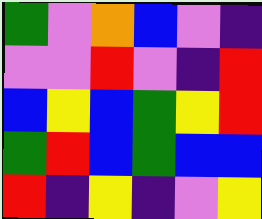[["green", "violet", "orange", "blue", "violet", "indigo"], ["violet", "violet", "red", "violet", "indigo", "red"], ["blue", "yellow", "blue", "green", "yellow", "red"], ["green", "red", "blue", "green", "blue", "blue"], ["red", "indigo", "yellow", "indigo", "violet", "yellow"]]